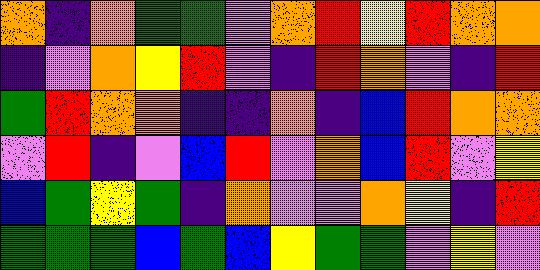[["orange", "indigo", "orange", "green", "green", "violet", "orange", "red", "yellow", "red", "orange", "orange"], ["indigo", "violet", "orange", "yellow", "red", "violet", "indigo", "red", "orange", "violet", "indigo", "red"], ["green", "red", "orange", "orange", "indigo", "indigo", "orange", "indigo", "blue", "red", "orange", "orange"], ["violet", "red", "indigo", "violet", "blue", "red", "violet", "orange", "blue", "red", "violet", "yellow"], ["blue", "green", "yellow", "green", "indigo", "orange", "violet", "violet", "orange", "yellow", "indigo", "red"], ["green", "green", "green", "blue", "green", "blue", "yellow", "green", "green", "violet", "yellow", "violet"]]